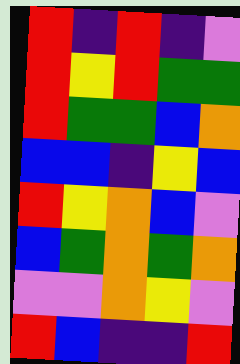[["red", "indigo", "red", "indigo", "violet"], ["red", "yellow", "red", "green", "green"], ["red", "green", "green", "blue", "orange"], ["blue", "blue", "indigo", "yellow", "blue"], ["red", "yellow", "orange", "blue", "violet"], ["blue", "green", "orange", "green", "orange"], ["violet", "violet", "orange", "yellow", "violet"], ["red", "blue", "indigo", "indigo", "red"]]